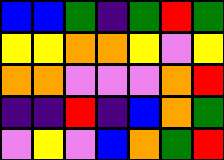[["blue", "blue", "green", "indigo", "green", "red", "green"], ["yellow", "yellow", "orange", "orange", "yellow", "violet", "yellow"], ["orange", "orange", "violet", "violet", "violet", "orange", "red"], ["indigo", "indigo", "red", "indigo", "blue", "orange", "green"], ["violet", "yellow", "violet", "blue", "orange", "green", "red"]]